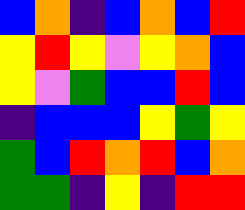[["blue", "orange", "indigo", "blue", "orange", "blue", "red"], ["yellow", "red", "yellow", "violet", "yellow", "orange", "blue"], ["yellow", "violet", "green", "blue", "blue", "red", "blue"], ["indigo", "blue", "blue", "blue", "yellow", "green", "yellow"], ["green", "blue", "red", "orange", "red", "blue", "orange"], ["green", "green", "indigo", "yellow", "indigo", "red", "red"]]